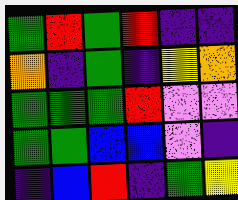[["green", "red", "green", "red", "indigo", "indigo"], ["orange", "indigo", "green", "indigo", "yellow", "orange"], ["green", "green", "green", "red", "violet", "violet"], ["green", "green", "blue", "blue", "violet", "indigo"], ["indigo", "blue", "red", "indigo", "green", "yellow"]]